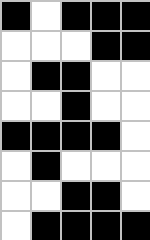[["black", "white", "black", "black", "black"], ["white", "white", "white", "black", "black"], ["white", "black", "black", "white", "white"], ["white", "white", "black", "white", "white"], ["black", "black", "black", "black", "white"], ["white", "black", "white", "white", "white"], ["white", "white", "black", "black", "white"], ["white", "black", "black", "black", "black"]]